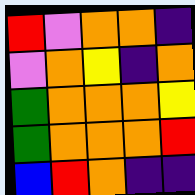[["red", "violet", "orange", "orange", "indigo"], ["violet", "orange", "yellow", "indigo", "orange"], ["green", "orange", "orange", "orange", "yellow"], ["green", "orange", "orange", "orange", "red"], ["blue", "red", "orange", "indigo", "indigo"]]